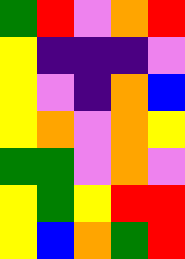[["green", "red", "violet", "orange", "red"], ["yellow", "indigo", "indigo", "indigo", "violet"], ["yellow", "violet", "indigo", "orange", "blue"], ["yellow", "orange", "violet", "orange", "yellow"], ["green", "green", "violet", "orange", "violet"], ["yellow", "green", "yellow", "red", "red"], ["yellow", "blue", "orange", "green", "red"]]